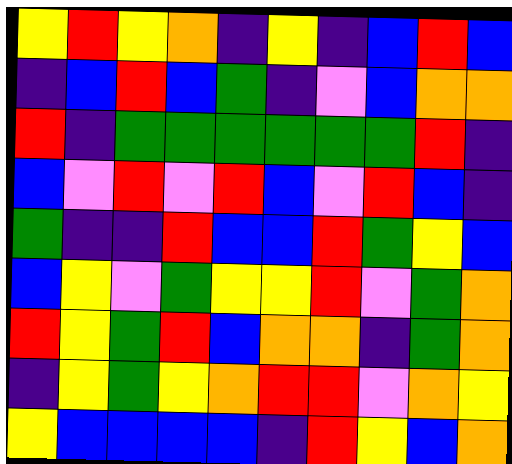[["yellow", "red", "yellow", "orange", "indigo", "yellow", "indigo", "blue", "red", "blue"], ["indigo", "blue", "red", "blue", "green", "indigo", "violet", "blue", "orange", "orange"], ["red", "indigo", "green", "green", "green", "green", "green", "green", "red", "indigo"], ["blue", "violet", "red", "violet", "red", "blue", "violet", "red", "blue", "indigo"], ["green", "indigo", "indigo", "red", "blue", "blue", "red", "green", "yellow", "blue"], ["blue", "yellow", "violet", "green", "yellow", "yellow", "red", "violet", "green", "orange"], ["red", "yellow", "green", "red", "blue", "orange", "orange", "indigo", "green", "orange"], ["indigo", "yellow", "green", "yellow", "orange", "red", "red", "violet", "orange", "yellow"], ["yellow", "blue", "blue", "blue", "blue", "indigo", "red", "yellow", "blue", "orange"]]